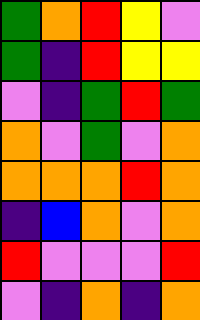[["green", "orange", "red", "yellow", "violet"], ["green", "indigo", "red", "yellow", "yellow"], ["violet", "indigo", "green", "red", "green"], ["orange", "violet", "green", "violet", "orange"], ["orange", "orange", "orange", "red", "orange"], ["indigo", "blue", "orange", "violet", "orange"], ["red", "violet", "violet", "violet", "red"], ["violet", "indigo", "orange", "indigo", "orange"]]